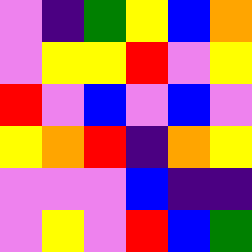[["violet", "indigo", "green", "yellow", "blue", "orange"], ["violet", "yellow", "yellow", "red", "violet", "yellow"], ["red", "violet", "blue", "violet", "blue", "violet"], ["yellow", "orange", "red", "indigo", "orange", "yellow"], ["violet", "violet", "violet", "blue", "indigo", "indigo"], ["violet", "yellow", "violet", "red", "blue", "green"]]